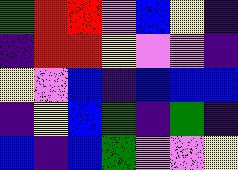[["green", "red", "red", "violet", "blue", "yellow", "indigo"], ["indigo", "red", "red", "yellow", "violet", "violet", "indigo"], ["yellow", "violet", "blue", "indigo", "blue", "blue", "blue"], ["indigo", "yellow", "blue", "green", "indigo", "green", "indigo"], ["blue", "indigo", "blue", "green", "violet", "violet", "yellow"]]